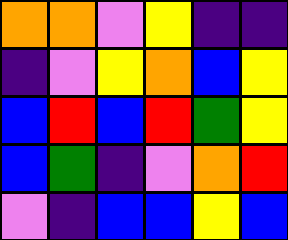[["orange", "orange", "violet", "yellow", "indigo", "indigo"], ["indigo", "violet", "yellow", "orange", "blue", "yellow"], ["blue", "red", "blue", "red", "green", "yellow"], ["blue", "green", "indigo", "violet", "orange", "red"], ["violet", "indigo", "blue", "blue", "yellow", "blue"]]